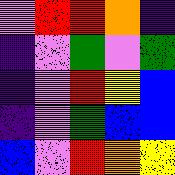[["violet", "red", "red", "orange", "indigo"], ["indigo", "violet", "green", "violet", "green"], ["indigo", "violet", "red", "yellow", "blue"], ["indigo", "violet", "green", "blue", "blue"], ["blue", "violet", "red", "orange", "yellow"]]